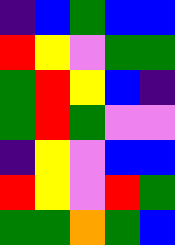[["indigo", "blue", "green", "blue", "blue"], ["red", "yellow", "violet", "green", "green"], ["green", "red", "yellow", "blue", "indigo"], ["green", "red", "green", "violet", "violet"], ["indigo", "yellow", "violet", "blue", "blue"], ["red", "yellow", "violet", "red", "green"], ["green", "green", "orange", "green", "blue"]]